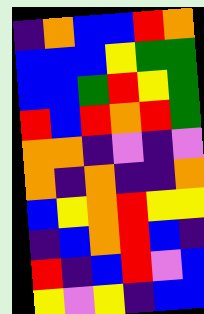[["indigo", "orange", "blue", "blue", "red", "orange"], ["blue", "blue", "blue", "yellow", "green", "green"], ["blue", "blue", "green", "red", "yellow", "green"], ["red", "blue", "red", "orange", "red", "green"], ["orange", "orange", "indigo", "violet", "indigo", "violet"], ["orange", "indigo", "orange", "indigo", "indigo", "orange"], ["blue", "yellow", "orange", "red", "yellow", "yellow"], ["indigo", "blue", "orange", "red", "blue", "indigo"], ["red", "indigo", "blue", "red", "violet", "blue"], ["yellow", "violet", "yellow", "indigo", "blue", "blue"]]